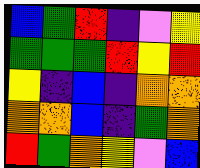[["blue", "green", "red", "indigo", "violet", "yellow"], ["green", "green", "green", "red", "yellow", "red"], ["yellow", "indigo", "blue", "indigo", "orange", "orange"], ["orange", "orange", "blue", "indigo", "green", "orange"], ["red", "green", "orange", "yellow", "violet", "blue"]]